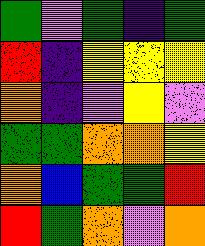[["green", "violet", "green", "indigo", "green"], ["red", "indigo", "yellow", "yellow", "yellow"], ["orange", "indigo", "violet", "yellow", "violet"], ["green", "green", "orange", "orange", "yellow"], ["orange", "blue", "green", "green", "red"], ["red", "green", "orange", "violet", "orange"]]